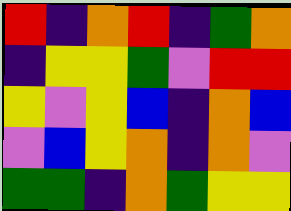[["red", "indigo", "orange", "red", "indigo", "green", "orange"], ["indigo", "yellow", "yellow", "green", "violet", "red", "red"], ["yellow", "violet", "yellow", "blue", "indigo", "orange", "blue"], ["violet", "blue", "yellow", "orange", "indigo", "orange", "violet"], ["green", "green", "indigo", "orange", "green", "yellow", "yellow"]]